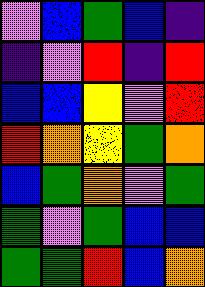[["violet", "blue", "green", "blue", "indigo"], ["indigo", "violet", "red", "indigo", "red"], ["blue", "blue", "yellow", "violet", "red"], ["red", "orange", "yellow", "green", "orange"], ["blue", "green", "orange", "violet", "green"], ["green", "violet", "green", "blue", "blue"], ["green", "green", "red", "blue", "orange"]]